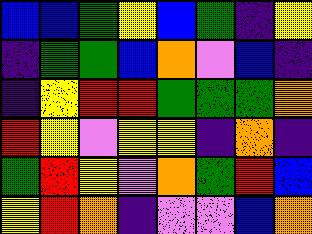[["blue", "blue", "green", "yellow", "blue", "green", "indigo", "yellow"], ["indigo", "green", "green", "blue", "orange", "violet", "blue", "indigo"], ["indigo", "yellow", "red", "red", "green", "green", "green", "orange"], ["red", "yellow", "violet", "yellow", "yellow", "indigo", "orange", "indigo"], ["green", "red", "yellow", "violet", "orange", "green", "red", "blue"], ["yellow", "red", "orange", "indigo", "violet", "violet", "blue", "orange"]]